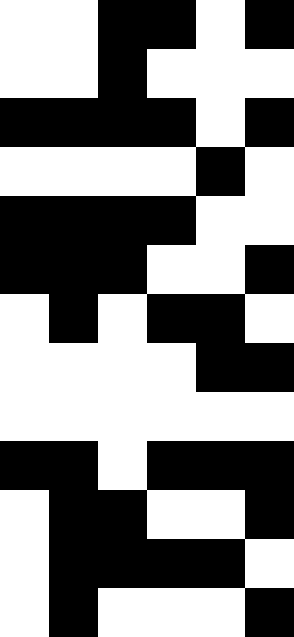[["white", "white", "black", "black", "white", "black"], ["white", "white", "black", "white", "white", "white"], ["black", "black", "black", "black", "white", "black"], ["white", "white", "white", "white", "black", "white"], ["black", "black", "black", "black", "white", "white"], ["black", "black", "black", "white", "white", "black"], ["white", "black", "white", "black", "black", "white"], ["white", "white", "white", "white", "black", "black"], ["white", "white", "white", "white", "white", "white"], ["black", "black", "white", "black", "black", "black"], ["white", "black", "black", "white", "white", "black"], ["white", "black", "black", "black", "black", "white"], ["white", "black", "white", "white", "white", "black"]]